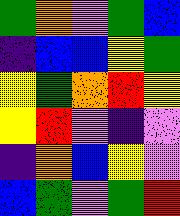[["green", "orange", "violet", "green", "blue"], ["indigo", "blue", "blue", "yellow", "green"], ["yellow", "green", "orange", "red", "yellow"], ["yellow", "red", "violet", "indigo", "violet"], ["indigo", "orange", "blue", "yellow", "violet"], ["blue", "green", "violet", "green", "red"]]